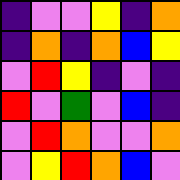[["indigo", "violet", "violet", "yellow", "indigo", "orange"], ["indigo", "orange", "indigo", "orange", "blue", "yellow"], ["violet", "red", "yellow", "indigo", "violet", "indigo"], ["red", "violet", "green", "violet", "blue", "indigo"], ["violet", "red", "orange", "violet", "violet", "orange"], ["violet", "yellow", "red", "orange", "blue", "violet"]]